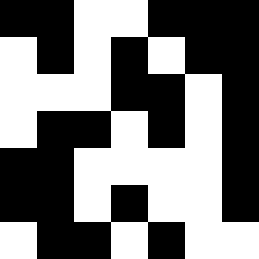[["black", "black", "white", "white", "black", "black", "black"], ["white", "black", "white", "black", "white", "black", "black"], ["white", "white", "white", "black", "black", "white", "black"], ["white", "black", "black", "white", "black", "white", "black"], ["black", "black", "white", "white", "white", "white", "black"], ["black", "black", "white", "black", "white", "white", "black"], ["white", "black", "black", "white", "black", "white", "white"]]